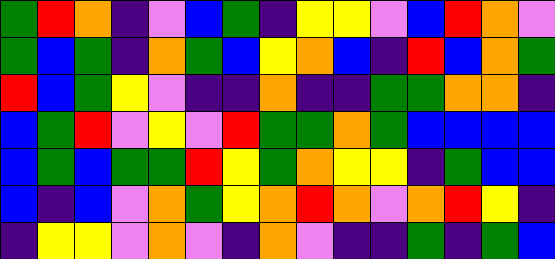[["green", "red", "orange", "indigo", "violet", "blue", "green", "indigo", "yellow", "yellow", "violet", "blue", "red", "orange", "violet"], ["green", "blue", "green", "indigo", "orange", "green", "blue", "yellow", "orange", "blue", "indigo", "red", "blue", "orange", "green"], ["red", "blue", "green", "yellow", "violet", "indigo", "indigo", "orange", "indigo", "indigo", "green", "green", "orange", "orange", "indigo"], ["blue", "green", "red", "violet", "yellow", "violet", "red", "green", "green", "orange", "green", "blue", "blue", "blue", "blue"], ["blue", "green", "blue", "green", "green", "red", "yellow", "green", "orange", "yellow", "yellow", "indigo", "green", "blue", "blue"], ["blue", "indigo", "blue", "violet", "orange", "green", "yellow", "orange", "red", "orange", "violet", "orange", "red", "yellow", "indigo"], ["indigo", "yellow", "yellow", "violet", "orange", "violet", "indigo", "orange", "violet", "indigo", "indigo", "green", "indigo", "green", "blue"]]